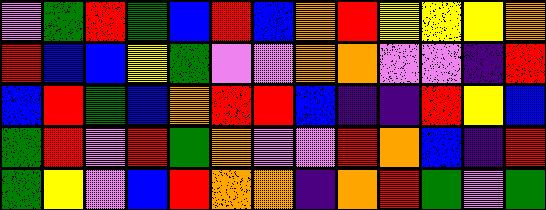[["violet", "green", "red", "green", "blue", "red", "blue", "orange", "red", "yellow", "yellow", "yellow", "orange"], ["red", "blue", "blue", "yellow", "green", "violet", "violet", "orange", "orange", "violet", "violet", "indigo", "red"], ["blue", "red", "green", "blue", "orange", "red", "red", "blue", "indigo", "indigo", "red", "yellow", "blue"], ["green", "red", "violet", "red", "green", "orange", "violet", "violet", "red", "orange", "blue", "indigo", "red"], ["green", "yellow", "violet", "blue", "red", "orange", "orange", "indigo", "orange", "red", "green", "violet", "green"]]